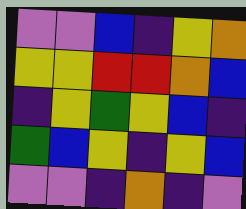[["violet", "violet", "blue", "indigo", "yellow", "orange"], ["yellow", "yellow", "red", "red", "orange", "blue"], ["indigo", "yellow", "green", "yellow", "blue", "indigo"], ["green", "blue", "yellow", "indigo", "yellow", "blue"], ["violet", "violet", "indigo", "orange", "indigo", "violet"]]